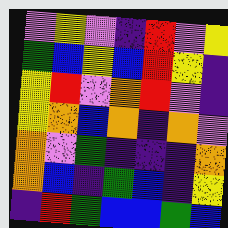[["violet", "yellow", "violet", "indigo", "red", "violet", "yellow"], ["green", "blue", "yellow", "blue", "red", "yellow", "indigo"], ["yellow", "red", "violet", "orange", "red", "violet", "indigo"], ["yellow", "orange", "blue", "orange", "indigo", "orange", "violet"], ["orange", "violet", "green", "indigo", "indigo", "indigo", "orange"], ["orange", "blue", "indigo", "green", "blue", "indigo", "yellow"], ["indigo", "red", "green", "blue", "blue", "green", "blue"]]